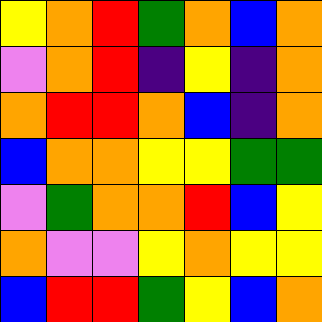[["yellow", "orange", "red", "green", "orange", "blue", "orange"], ["violet", "orange", "red", "indigo", "yellow", "indigo", "orange"], ["orange", "red", "red", "orange", "blue", "indigo", "orange"], ["blue", "orange", "orange", "yellow", "yellow", "green", "green"], ["violet", "green", "orange", "orange", "red", "blue", "yellow"], ["orange", "violet", "violet", "yellow", "orange", "yellow", "yellow"], ["blue", "red", "red", "green", "yellow", "blue", "orange"]]